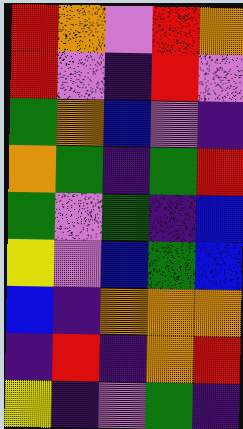[["red", "orange", "violet", "red", "orange"], ["red", "violet", "indigo", "red", "violet"], ["green", "orange", "blue", "violet", "indigo"], ["orange", "green", "indigo", "green", "red"], ["green", "violet", "green", "indigo", "blue"], ["yellow", "violet", "blue", "green", "blue"], ["blue", "indigo", "orange", "orange", "orange"], ["indigo", "red", "indigo", "orange", "red"], ["yellow", "indigo", "violet", "green", "indigo"]]